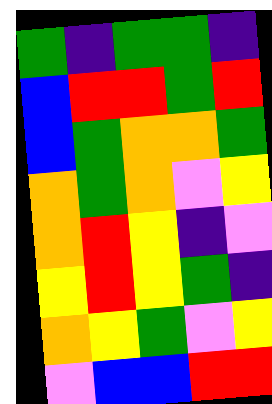[["green", "indigo", "green", "green", "indigo"], ["blue", "red", "red", "green", "red"], ["blue", "green", "orange", "orange", "green"], ["orange", "green", "orange", "violet", "yellow"], ["orange", "red", "yellow", "indigo", "violet"], ["yellow", "red", "yellow", "green", "indigo"], ["orange", "yellow", "green", "violet", "yellow"], ["violet", "blue", "blue", "red", "red"]]